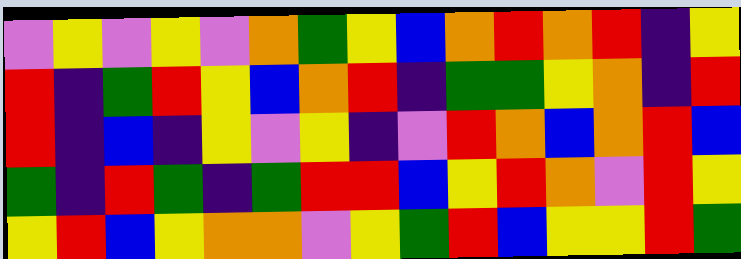[["violet", "yellow", "violet", "yellow", "violet", "orange", "green", "yellow", "blue", "orange", "red", "orange", "red", "indigo", "yellow"], ["red", "indigo", "green", "red", "yellow", "blue", "orange", "red", "indigo", "green", "green", "yellow", "orange", "indigo", "red"], ["red", "indigo", "blue", "indigo", "yellow", "violet", "yellow", "indigo", "violet", "red", "orange", "blue", "orange", "red", "blue"], ["green", "indigo", "red", "green", "indigo", "green", "red", "red", "blue", "yellow", "red", "orange", "violet", "red", "yellow"], ["yellow", "red", "blue", "yellow", "orange", "orange", "violet", "yellow", "green", "red", "blue", "yellow", "yellow", "red", "green"]]